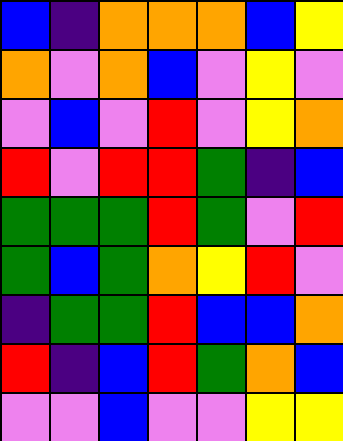[["blue", "indigo", "orange", "orange", "orange", "blue", "yellow"], ["orange", "violet", "orange", "blue", "violet", "yellow", "violet"], ["violet", "blue", "violet", "red", "violet", "yellow", "orange"], ["red", "violet", "red", "red", "green", "indigo", "blue"], ["green", "green", "green", "red", "green", "violet", "red"], ["green", "blue", "green", "orange", "yellow", "red", "violet"], ["indigo", "green", "green", "red", "blue", "blue", "orange"], ["red", "indigo", "blue", "red", "green", "orange", "blue"], ["violet", "violet", "blue", "violet", "violet", "yellow", "yellow"]]